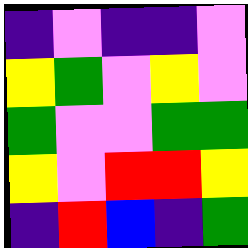[["indigo", "violet", "indigo", "indigo", "violet"], ["yellow", "green", "violet", "yellow", "violet"], ["green", "violet", "violet", "green", "green"], ["yellow", "violet", "red", "red", "yellow"], ["indigo", "red", "blue", "indigo", "green"]]